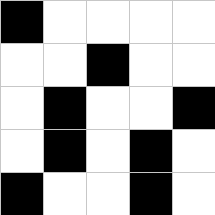[["black", "white", "white", "white", "white"], ["white", "white", "black", "white", "white"], ["white", "black", "white", "white", "black"], ["white", "black", "white", "black", "white"], ["black", "white", "white", "black", "white"]]